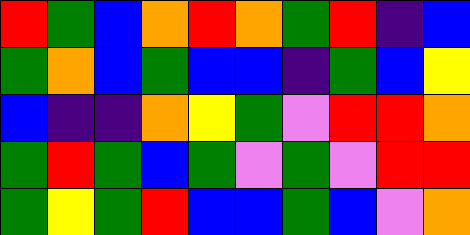[["red", "green", "blue", "orange", "red", "orange", "green", "red", "indigo", "blue"], ["green", "orange", "blue", "green", "blue", "blue", "indigo", "green", "blue", "yellow"], ["blue", "indigo", "indigo", "orange", "yellow", "green", "violet", "red", "red", "orange"], ["green", "red", "green", "blue", "green", "violet", "green", "violet", "red", "red"], ["green", "yellow", "green", "red", "blue", "blue", "green", "blue", "violet", "orange"]]